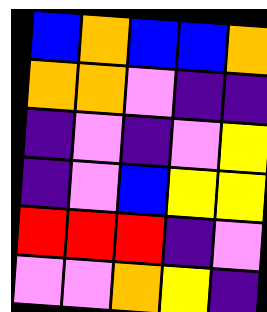[["blue", "orange", "blue", "blue", "orange"], ["orange", "orange", "violet", "indigo", "indigo"], ["indigo", "violet", "indigo", "violet", "yellow"], ["indigo", "violet", "blue", "yellow", "yellow"], ["red", "red", "red", "indigo", "violet"], ["violet", "violet", "orange", "yellow", "indigo"]]